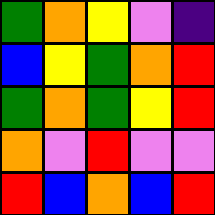[["green", "orange", "yellow", "violet", "indigo"], ["blue", "yellow", "green", "orange", "red"], ["green", "orange", "green", "yellow", "red"], ["orange", "violet", "red", "violet", "violet"], ["red", "blue", "orange", "blue", "red"]]